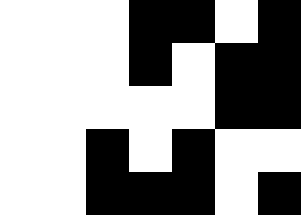[["white", "white", "white", "black", "black", "white", "black"], ["white", "white", "white", "black", "white", "black", "black"], ["white", "white", "white", "white", "white", "black", "black"], ["white", "white", "black", "white", "black", "white", "white"], ["white", "white", "black", "black", "black", "white", "black"]]